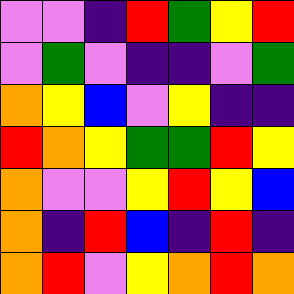[["violet", "violet", "indigo", "red", "green", "yellow", "red"], ["violet", "green", "violet", "indigo", "indigo", "violet", "green"], ["orange", "yellow", "blue", "violet", "yellow", "indigo", "indigo"], ["red", "orange", "yellow", "green", "green", "red", "yellow"], ["orange", "violet", "violet", "yellow", "red", "yellow", "blue"], ["orange", "indigo", "red", "blue", "indigo", "red", "indigo"], ["orange", "red", "violet", "yellow", "orange", "red", "orange"]]